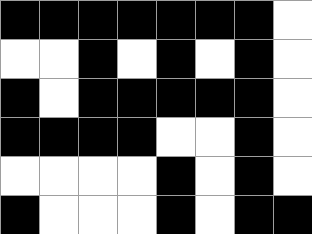[["black", "black", "black", "black", "black", "black", "black", "white"], ["white", "white", "black", "white", "black", "white", "black", "white"], ["black", "white", "black", "black", "black", "black", "black", "white"], ["black", "black", "black", "black", "white", "white", "black", "white"], ["white", "white", "white", "white", "black", "white", "black", "white"], ["black", "white", "white", "white", "black", "white", "black", "black"]]